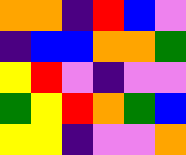[["orange", "orange", "indigo", "red", "blue", "violet"], ["indigo", "blue", "blue", "orange", "orange", "green"], ["yellow", "red", "violet", "indigo", "violet", "violet"], ["green", "yellow", "red", "orange", "green", "blue"], ["yellow", "yellow", "indigo", "violet", "violet", "orange"]]